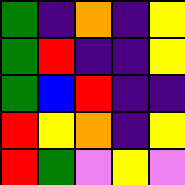[["green", "indigo", "orange", "indigo", "yellow"], ["green", "red", "indigo", "indigo", "yellow"], ["green", "blue", "red", "indigo", "indigo"], ["red", "yellow", "orange", "indigo", "yellow"], ["red", "green", "violet", "yellow", "violet"]]